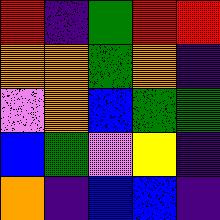[["red", "indigo", "green", "red", "red"], ["orange", "orange", "green", "orange", "indigo"], ["violet", "orange", "blue", "green", "green"], ["blue", "green", "violet", "yellow", "indigo"], ["orange", "indigo", "blue", "blue", "indigo"]]